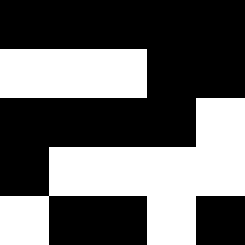[["black", "black", "black", "black", "black"], ["white", "white", "white", "black", "black"], ["black", "black", "black", "black", "white"], ["black", "white", "white", "white", "white"], ["white", "black", "black", "white", "black"]]